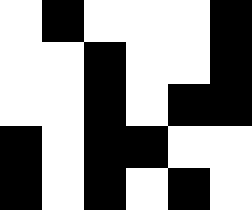[["white", "black", "white", "white", "white", "black"], ["white", "white", "black", "white", "white", "black"], ["white", "white", "black", "white", "black", "black"], ["black", "white", "black", "black", "white", "white"], ["black", "white", "black", "white", "black", "white"]]